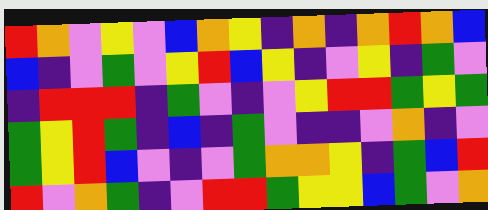[["red", "orange", "violet", "yellow", "violet", "blue", "orange", "yellow", "indigo", "orange", "indigo", "orange", "red", "orange", "blue"], ["blue", "indigo", "violet", "green", "violet", "yellow", "red", "blue", "yellow", "indigo", "violet", "yellow", "indigo", "green", "violet"], ["indigo", "red", "red", "red", "indigo", "green", "violet", "indigo", "violet", "yellow", "red", "red", "green", "yellow", "green"], ["green", "yellow", "red", "green", "indigo", "blue", "indigo", "green", "violet", "indigo", "indigo", "violet", "orange", "indigo", "violet"], ["green", "yellow", "red", "blue", "violet", "indigo", "violet", "green", "orange", "orange", "yellow", "indigo", "green", "blue", "red"], ["red", "violet", "orange", "green", "indigo", "violet", "red", "red", "green", "yellow", "yellow", "blue", "green", "violet", "orange"]]